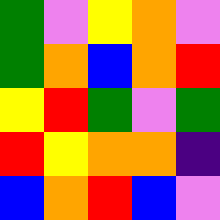[["green", "violet", "yellow", "orange", "violet"], ["green", "orange", "blue", "orange", "red"], ["yellow", "red", "green", "violet", "green"], ["red", "yellow", "orange", "orange", "indigo"], ["blue", "orange", "red", "blue", "violet"]]